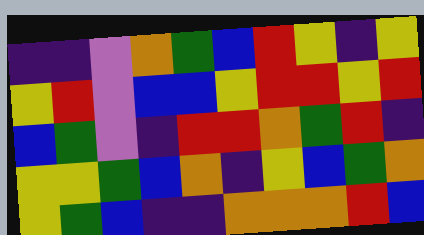[["indigo", "indigo", "violet", "orange", "green", "blue", "red", "yellow", "indigo", "yellow"], ["yellow", "red", "violet", "blue", "blue", "yellow", "red", "red", "yellow", "red"], ["blue", "green", "violet", "indigo", "red", "red", "orange", "green", "red", "indigo"], ["yellow", "yellow", "green", "blue", "orange", "indigo", "yellow", "blue", "green", "orange"], ["yellow", "green", "blue", "indigo", "indigo", "orange", "orange", "orange", "red", "blue"]]